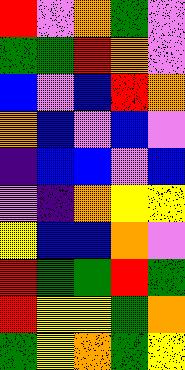[["red", "violet", "orange", "green", "violet"], ["green", "green", "red", "orange", "violet"], ["blue", "violet", "blue", "red", "orange"], ["orange", "blue", "violet", "blue", "violet"], ["indigo", "blue", "blue", "violet", "blue"], ["violet", "indigo", "orange", "yellow", "yellow"], ["yellow", "blue", "blue", "orange", "violet"], ["red", "green", "green", "red", "green"], ["red", "yellow", "yellow", "green", "orange"], ["green", "yellow", "orange", "green", "yellow"]]